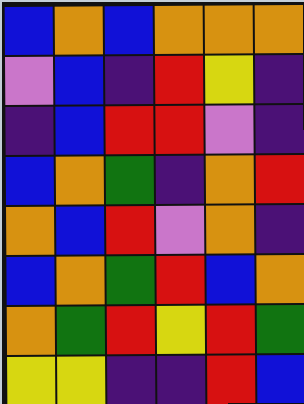[["blue", "orange", "blue", "orange", "orange", "orange"], ["violet", "blue", "indigo", "red", "yellow", "indigo"], ["indigo", "blue", "red", "red", "violet", "indigo"], ["blue", "orange", "green", "indigo", "orange", "red"], ["orange", "blue", "red", "violet", "orange", "indigo"], ["blue", "orange", "green", "red", "blue", "orange"], ["orange", "green", "red", "yellow", "red", "green"], ["yellow", "yellow", "indigo", "indigo", "red", "blue"]]